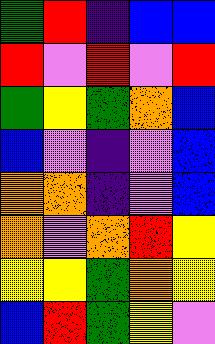[["green", "red", "indigo", "blue", "blue"], ["red", "violet", "red", "violet", "red"], ["green", "yellow", "green", "orange", "blue"], ["blue", "violet", "indigo", "violet", "blue"], ["orange", "orange", "indigo", "violet", "blue"], ["orange", "violet", "orange", "red", "yellow"], ["yellow", "yellow", "green", "orange", "yellow"], ["blue", "red", "green", "yellow", "violet"]]